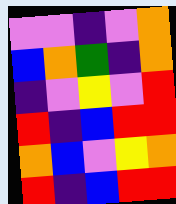[["violet", "violet", "indigo", "violet", "orange"], ["blue", "orange", "green", "indigo", "orange"], ["indigo", "violet", "yellow", "violet", "red"], ["red", "indigo", "blue", "red", "red"], ["orange", "blue", "violet", "yellow", "orange"], ["red", "indigo", "blue", "red", "red"]]